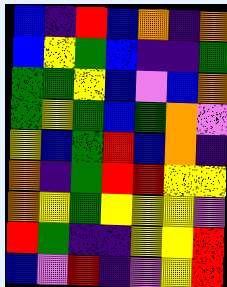[["blue", "indigo", "red", "blue", "orange", "indigo", "orange"], ["blue", "yellow", "green", "blue", "indigo", "indigo", "green"], ["green", "green", "yellow", "blue", "violet", "blue", "orange"], ["green", "yellow", "green", "blue", "green", "orange", "violet"], ["yellow", "blue", "green", "red", "blue", "orange", "indigo"], ["orange", "indigo", "green", "red", "red", "yellow", "yellow"], ["orange", "yellow", "green", "yellow", "yellow", "yellow", "violet"], ["red", "green", "indigo", "indigo", "yellow", "yellow", "red"], ["blue", "violet", "red", "indigo", "violet", "yellow", "red"]]